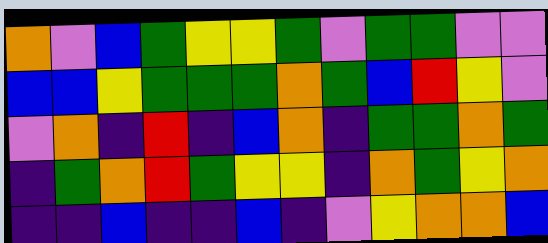[["orange", "violet", "blue", "green", "yellow", "yellow", "green", "violet", "green", "green", "violet", "violet"], ["blue", "blue", "yellow", "green", "green", "green", "orange", "green", "blue", "red", "yellow", "violet"], ["violet", "orange", "indigo", "red", "indigo", "blue", "orange", "indigo", "green", "green", "orange", "green"], ["indigo", "green", "orange", "red", "green", "yellow", "yellow", "indigo", "orange", "green", "yellow", "orange"], ["indigo", "indigo", "blue", "indigo", "indigo", "blue", "indigo", "violet", "yellow", "orange", "orange", "blue"]]